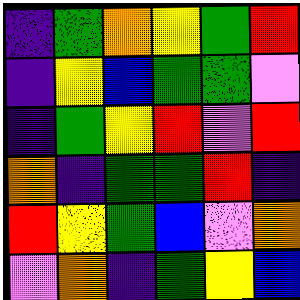[["indigo", "green", "orange", "yellow", "green", "red"], ["indigo", "yellow", "blue", "green", "green", "violet"], ["indigo", "green", "yellow", "red", "violet", "red"], ["orange", "indigo", "green", "green", "red", "indigo"], ["red", "yellow", "green", "blue", "violet", "orange"], ["violet", "orange", "indigo", "green", "yellow", "blue"]]